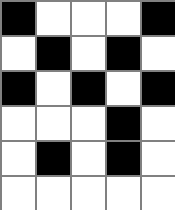[["black", "white", "white", "white", "black"], ["white", "black", "white", "black", "white"], ["black", "white", "black", "white", "black"], ["white", "white", "white", "black", "white"], ["white", "black", "white", "black", "white"], ["white", "white", "white", "white", "white"]]